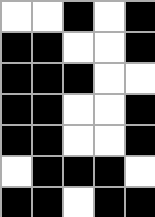[["white", "white", "black", "white", "black"], ["black", "black", "white", "white", "black"], ["black", "black", "black", "white", "white"], ["black", "black", "white", "white", "black"], ["black", "black", "white", "white", "black"], ["white", "black", "black", "black", "white"], ["black", "black", "white", "black", "black"]]